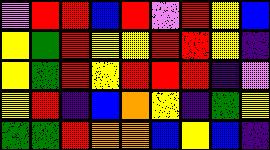[["violet", "red", "red", "blue", "red", "violet", "red", "yellow", "blue"], ["yellow", "green", "red", "yellow", "yellow", "red", "red", "yellow", "indigo"], ["yellow", "green", "red", "yellow", "red", "red", "red", "indigo", "violet"], ["yellow", "red", "indigo", "blue", "orange", "yellow", "indigo", "green", "yellow"], ["green", "green", "red", "orange", "orange", "blue", "yellow", "blue", "indigo"]]